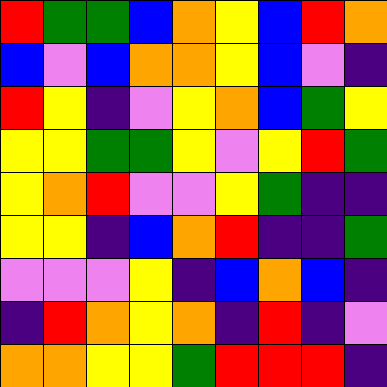[["red", "green", "green", "blue", "orange", "yellow", "blue", "red", "orange"], ["blue", "violet", "blue", "orange", "orange", "yellow", "blue", "violet", "indigo"], ["red", "yellow", "indigo", "violet", "yellow", "orange", "blue", "green", "yellow"], ["yellow", "yellow", "green", "green", "yellow", "violet", "yellow", "red", "green"], ["yellow", "orange", "red", "violet", "violet", "yellow", "green", "indigo", "indigo"], ["yellow", "yellow", "indigo", "blue", "orange", "red", "indigo", "indigo", "green"], ["violet", "violet", "violet", "yellow", "indigo", "blue", "orange", "blue", "indigo"], ["indigo", "red", "orange", "yellow", "orange", "indigo", "red", "indigo", "violet"], ["orange", "orange", "yellow", "yellow", "green", "red", "red", "red", "indigo"]]